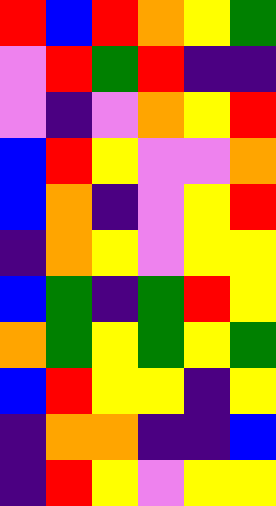[["red", "blue", "red", "orange", "yellow", "green"], ["violet", "red", "green", "red", "indigo", "indigo"], ["violet", "indigo", "violet", "orange", "yellow", "red"], ["blue", "red", "yellow", "violet", "violet", "orange"], ["blue", "orange", "indigo", "violet", "yellow", "red"], ["indigo", "orange", "yellow", "violet", "yellow", "yellow"], ["blue", "green", "indigo", "green", "red", "yellow"], ["orange", "green", "yellow", "green", "yellow", "green"], ["blue", "red", "yellow", "yellow", "indigo", "yellow"], ["indigo", "orange", "orange", "indigo", "indigo", "blue"], ["indigo", "red", "yellow", "violet", "yellow", "yellow"]]